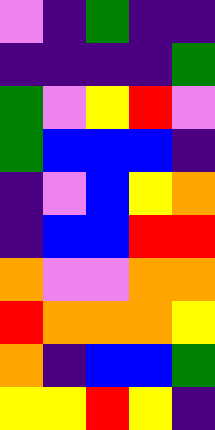[["violet", "indigo", "green", "indigo", "indigo"], ["indigo", "indigo", "indigo", "indigo", "green"], ["green", "violet", "yellow", "red", "violet"], ["green", "blue", "blue", "blue", "indigo"], ["indigo", "violet", "blue", "yellow", "orange"], ["indigo", "blue", "blue", "red", "red"], ["orange", "violet", "violet", "orange", "orange"], ["red", "orange", "orange", "orange", "yellow"], ["orange", "indigo", "blue", "blue", "green"], ["yellow", "yellow", "red", "yellow", "indigo"]]